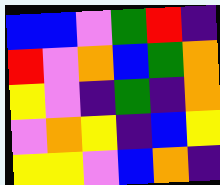[["blue", "blue", "violet", "green", "red", "indigo"], ["red", "violet", "orange", "blue", "green", "orange"], ["yellow", "violet", "indigo", "green", "indigo", "orange"], ["violet", "orange", "yellow", "indigo", "blue", "yellow"], ["yellow", "yellow", "violet", "blue", "orange", "indigo"]]